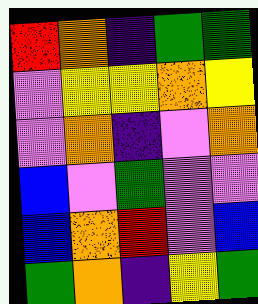[["red", "orange", "indigo", "green", "green"], ["violet", "yellow", "yellow", "orange", "yellow"], ["violet", "orange", "indigo", "violet", "orange"], ["blue", "violet", "green", "violet", "violet"], ["blue", "orange", "red", "violet", "blue"], ["green", "orange", "indigo", "yellow", "green"]]